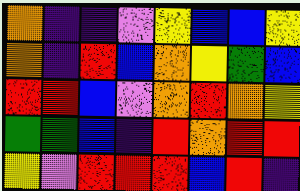[["orange", "indigo", "indigo", "violet", "yellow", "blue", "blue", "yellow"], ["orange", "indigo", "red", "blue", "orange", "yellow", "green", "blue"], ["red", "red", "blue", "violet", "orange", "red", "orange", "yellow"], ["green", "green", "blue", "indigo", "red", "orange", "red", "red"], ["yellow", "violet", "red", "red", "red", "blue", "red", "indigo"]]